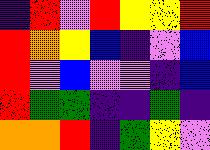[["indigo", "red", "violet", "red", "yellow", "yellow", "red"], ["red", "orange", "yellow", "blue", "indigo", "violet", "blue"], ["red", "violet", "blue", "violet", "violet", "indigo", "blue"], ["red", "green", "green", "indigo", "indigo", "green", "indigo"], ["orange", "orange", "red", "indigo", "green", "yellow", "violet"]]